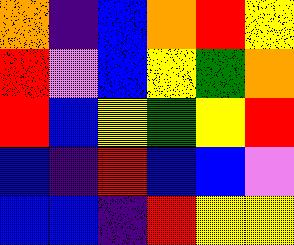[["orange", "indigo", "blue", "orange", "red", "yellow"], ["red", "violet", "blue", "yellow", "green", "orange"], ["red", "blue", "yellow", "green", "yellow", "red"], ["blue", "indigo", "red", "blue", "blue", "violet"], ["blue", "blue", "indigo", "red", "yellow", "yellow"]]